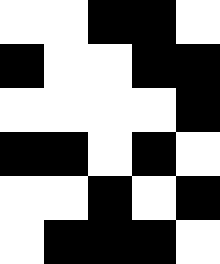[["white", "white", "black", "black", "white"], ["black", "white", "white", "black", "black"], ["white", "white", "white", "white", "black"], ["black", "black", "white", "black", "white"], ["white", "white", "black", "white", "black"], ["white", "black", "black", "black", "white"]]